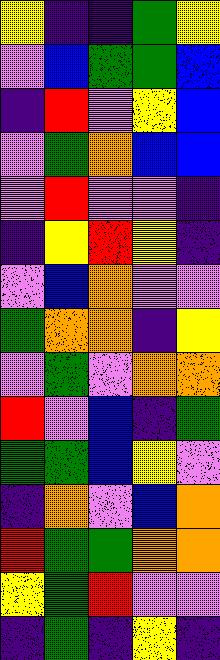[["yellow", "indigo", "indigo", "green", "yellow"], ["violet", "blue", "green", "green", "blue"], ["indigo", "red", "violet", "yellow", "blue"], ["violet", "green", "orange", "blue", "blue"], ["violet", "red", "violet", "violet", "indigo"], ["indigo", "yellow", "red", "yellow", "indigo"], ["violet", "blue", "orange", "violet", "violet"], ["green", "orange", "orange", "indigo", "yellow"], ["violet", "green", "violet", "orange", "orange"], ["red", "violet", "blue", "indigo", "green"], ["green", "green", "blue", "yellow", "violet"], ["indigo", "orange", "violet", "blue", "orange"], ["red", "green", "green", "orange", "orange"], ["yellow", "green", "red", "violet", "violet"], ["indigo", "green", "indigo", "yellow", "indigo"]]